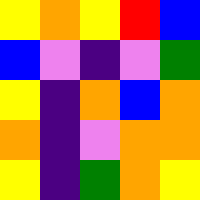[["yellow", "orange", "yellow", "red", "blue"], ["blue", "violet", "indigo", "violet", "green"], ["yellow", "indigo", "orange", "blue", "orange"], ["orange", "indigo", "violet", "orange", "orange"], ["yellow", "indigo", "green", "orange", "yellow"]]